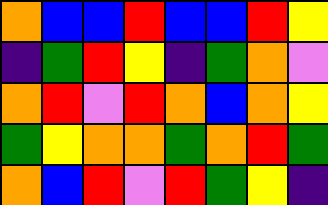[["orange", "blue", "blue", "red", "blue", "blue", "red", "yellow"], ["indigo", "green", "red", "yellow", "indigo", "green", "orange", "violet"], ["orange", "red", "violet", "red", "orange", "blue", "orange", "yellow"], ["green", "yellow", "orange", "orange", "green", "orange", "red", "green"], ["orange", "blue", "red", "violet", "red", "green", "yellow", "indigo"]]